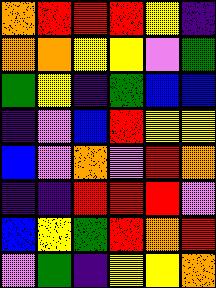[["orange", "red", "red", "red", "yellow", "indigo"], ["orange", "orange", "yellow", "yellow", "violet", "green"], ["green", "yellow", "indigo", "green", "blue", "blue"], ["indigo", "violet", "blue", "red", "yellow", "yellow"], ["blue", "violet", "orange", "violet", "red", "orange"], ["indigo", "indigo", "red", "red", "red", "violet"], ["blue", "yellow", "green", "red", "orange", "red"], ["violet", "green", "indigo", "yellow", "yellow", "orange"]]